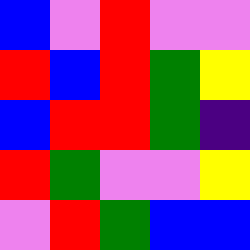[["blue", "violet", "red", "violet", "violet"], ["red", "blue", "red", "green", "yellow"], ["blue", "red", "red", "green", "indigo"], ["red", "green", "violet", "violet", "yellow"], ["violet", "red", "green", "blue", "blue"]]